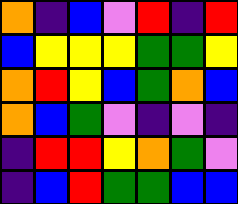[["orange", "indigo", "blue", "violet", "red", "indigo", "red"], ["blue", "yellow", "yellow", "yellow", "green", "green", "yellow"], ["orange", "red", "yellow", "blue", "green", "orange", "blue"], ["orange", "blue", "green", "violet", "indigo", "violet", "indigo"], ["indigo", "red", "red", "yellow", "orange", "green", "violet"], ["indigo", "blue", "red", "green", "green", "blue", "blue"]]